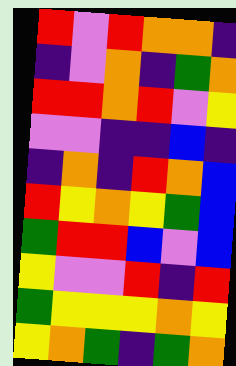[["red", "violet", "red", "orange", "orange", "indigo"], ["indigo", "violet", "orange", "indigo", "green", "orange"], ["red", "red", "orange", "red", "violet", "yellow"], ["violet", "violet", "indigo", "indigo", "blue", "indigo"], ["indigo", "orange", "indigo", "red", "orange", "blue"], ["red", "yellow", "orange", "yellow", "green", "blue"], ["green", "red", "red", "blue", "violet", "blue"], ["yellow", "violet", "violet", "red", "indigo", "red"], ["green", "yellow", "yellow", "yellow", "orange", "yellow"], ["yellow", "orange", "green", "indigo", "green", "orange"]]